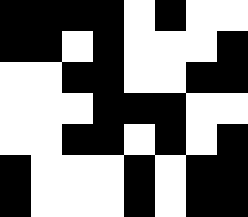[["black", "black", "black", "black", "white", "black", "white", "white"], ["black", "black", "white", "black", "white", "white", "white", "black"], ["white", "white", "black", "black", "white", "white", "black", "black"], ["white", "white", "white", "black", "black", "black", "white", "white"], ["white", "white", "black", "black", "white", "black", "white", "black"], ["black", "white", "white", "white", "black", "white", "black", "black"], ["black", "white", "white", "white", "black", "white", "black", "black"]]